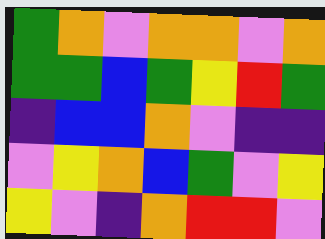[["green", "orange", "violet", "orange", "orange", "violet", "orange"], ["green", "green", "blue", "green", "yellow", "red", "green"], ["indigo", "blue", "blue", "orange", "violet", "indigo", "indigo"], ["violet", "yellow", "orange", "blue", "green", "violet", "yellow"], ["yellow", "violet", "indigo", "orange", "red", "red", "violet"]]